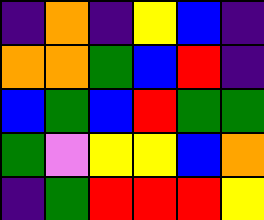[["indigo", "orange", "indigo", "yellow", "blue", "indigo"], ["orange", "orange", "green", "blue", "red", "indigo"], ["blue", "green", "blue", "red", "green", "green"], ["green", "violet", "yellow", "yellow", "blue", "orange"], ["indigo", "green", "red", "red", "red", "yellow"]]